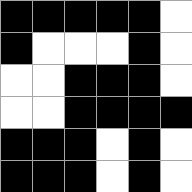[["black", "black", "black", "black", "black", "white"], ["black", "white", "white", "white", "black", "white"], ["white", "white", "black", "black", "black", "white"], ["white", "white", "black", "black", "black", "black"], ["black", "black", "black", "white", "black", "white"], ["black", "black", "black", "white", "black", "white"]]